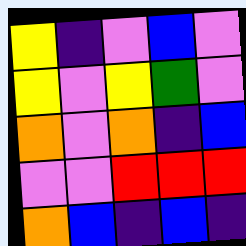[["yellow", "indigo", "violet", "blue", "violet"], ["yellow", "violet", "yellow", "green", "violet"], ["orange", "violet", "orange", "indigo", "blue"], ["violet", "violet", "red", "red", "red"], ["orange", "blue", "indigo", "blue", "indigo"]]